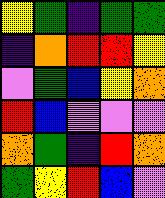[["yellow", "green", "indigo", "green", "green"], ["indigo", "orange", "red", "red", "yellow"], ["violet", "green", "blue", "yellow", "orange"], ["red", "blue", "violet", "violet", "violet"], ["orange", "green", "indigo", "red", "orange"], ["green", "yellow", "red", "blue", "violet"]]